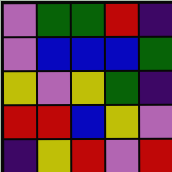[["violet", "green", "green", "red", "indigo"], ["violet", "blue", "blue", "blue", "green"], ["yellow", "violet", "yellow", "green", "indigo"], ["red", "red", "blue", "yellow", "violet"], ["indigo", "yellow", "red", "violet", "red"]]